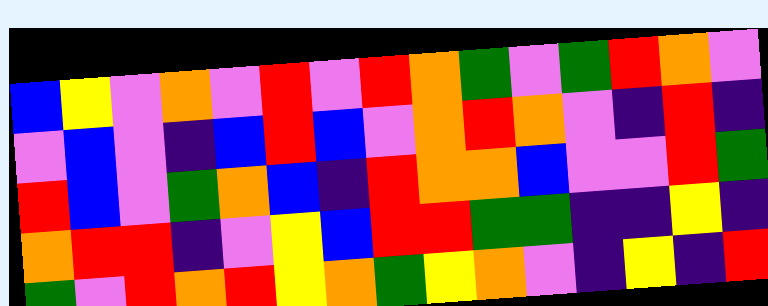[["blue", "yellow", "violet", "orange", "violet", "red", "violet", "red", "orange", "green", "violet", "green", "red", "orange", "violet"], ["violet", "blue", "violet", "indigo", "blue", "red", "blue", "violet", "orange", "red", "orange", "violet", "indigo", "red", "indigo"], ["red", "blue", "violet", "green", "orange", "blue", "indigo", "red", "orange", "orange", "blue", "violet", "violet", "red", "green"], ["orange", "red", "red", "indigo", "violet", "yellow", "blue", "red", "red", "green", "green", "indigo", "indigo", "yellow", "indigo"], ["green", "violet", "red", "orange", "red", "yellow", "orange", "green", "yellow", "orange", "violet", "indigo", "yellow", "indigo", "red"]]